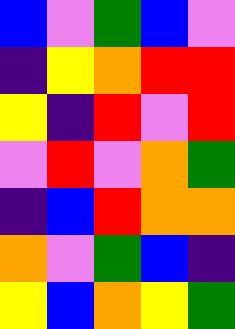[["blue", "violet", "green", "blue", "violet"], ["indigo", "yellow", "orange", "red", "red"], ["yellow", "indigo", "red", "violet", "red"], ["violet", "red", "violet", "orange", "green"], ["indigo", "blue", "red", "orange", "orange"], ["orange", "violet", "green", "blue", "indigo"], ["yellow", "blue", "orange", "yellow", "green"]]